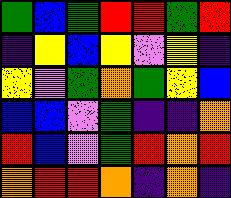[["green", "blue", "green", "red", "red", "green", "red"], ["indigo", "yellow", "blue", "yellow", "violet", "yellow", "indigo"], ["yellow", "violet", "green", "orange", "green", "yellow", "blue"], ["blue", "blue", "violet", "green", "indigo", "indigo", "orange"], ["red", "blue", "violet", "green", "red", "orange", "red"], ["orange", "red", "red", "orange", "indigo", "orange", "indigo"]]